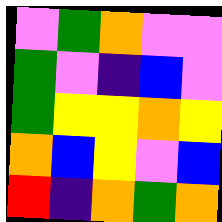[["violet", "green", "orange", "violet", "violet"], ["green", "violet", "indigo", "blue", "violet"], ["green", "yellow", "yellow", "orange", "yellow"], ["orange", "blue", "yellow", "violet", "blue"], ["red", "indigo", "orange", "green", "orange"]]